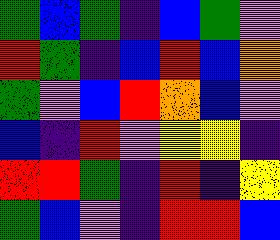[["green", "blue", "green", "indigo", "blue", "green", "violet"], ["red", "green", "indigo", "blue", "red", "blue", "orange"], ["green", "violet", "blue", "red", "orange", "blue", "violet"], ["blue", "indigo", "red", "violet", "yellow", "yellow", "indigo"], ["red", "red", "green", "indigo", "red", "indigo", "yellow"], ["green", "blue", "violet", "indigo", "red", "red", "blue"]]